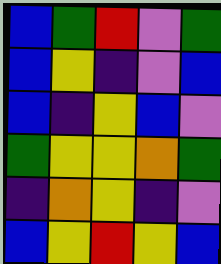[["blue", "green", "red", "violet", "green"], ["blue", "yellow", "indigo", "violet", "blue"], ["blue", "indigo", "yellow", "blue", "violet"], ["green", "yellow", "yellow", "orange", "green"], ["indigo", "orange", "yellow", "indigo", "violet"], ["blue", "yellow", "red", "yellow", "blue"]]